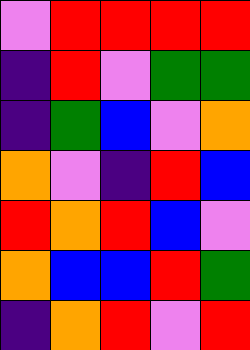[["violet", "red", "red", "red", "red"], ["indigo", "red", "violet", "green", "green"], ["indigo", "green", "blue", "violet", "orange"], ["orange", "violet", "indigo", "red", "blue"], ["red", "orange", "red", "blue", "violet"], ["orange", "blue", "blue", "red", "green"], ["indigo", "orange", "red", "violet", "red"]]